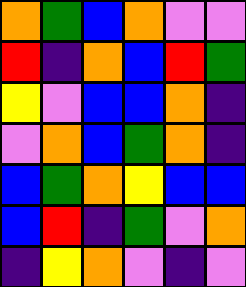[["orange", "green", "blue", "orange", "violet", "violet"], ["red", "indigo", "orange", "blue", "red", "green"], ["yellow", "violet", "blue", "blue", "orange", "indigo"], ["violet", "orange", "blue", "green", "orange", "indigo"], ["blue", "green", "orange", "yellow", "blue", "blue"], ["blue", "red", "indigo", "green", "violet", "orange"], ["indigo", "yellow", "orange", "violet", "indigo", "violet"]]